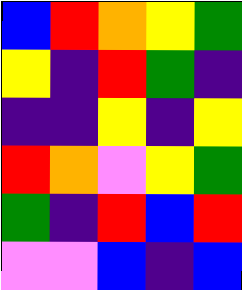[["blue", "red", "orange", "yellow", "green"], ["yellow", "indigo", "red", "green", "indigo"], ["indigo", "indigo", "yellow", "indigo", "yellow"], ["red", "orange", "violet", "yellow", "green"], ["green", "indigo", "red", "blue", "red"], ["violet", "violet", "blue", "indigo", "blue"]]